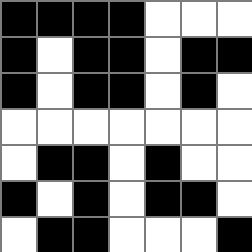[["black", "black", "black", "black", "white", "white", "white"], ["black", "white", "black", "black", "white", "black", "black"], ["black", "white", "black", "black", "white", "black", "white"], ["white", "white", "white", "white", "white", "white", "white"], ["white", "black", "black", "white", "black", "white", "white"], ["black", "white", "black", "white", "black", "black", "white"], ["white", "black", "black", "white", "white", "white", "black"]]